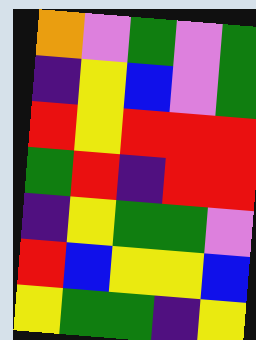[["orange", "violet", "green", "violet", "green"], ["indigo", "yellow", "blue", "violet", "green"], ["red", "yellow", "red", "red", "red"], ["green", "red", "indigo", "red", "red"], ["indigo", "yellow", "green", "green", "violet"], ["red", "blue", "yellow", "yellow", "blue"], ["yellow", "green", "green", "indigo", "yellow"]]